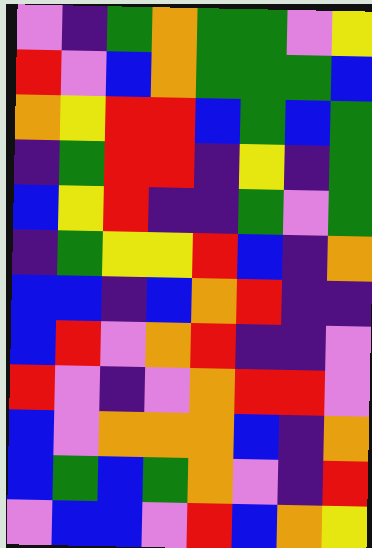[["violet", "indigo", "green", "orange", "green", "green", "violet", "yellow"], ["red", "violet", "blue", "orange", "green", "green", "green", "blue"], ["orange", "yellow", "red", "red", "blue", "green", "blue", "green"], ["indigo", "green", "red", "red", "indigo", "yellow", "indigo", "green"], ["blue", "yellow", "red", "indigo", "indigo", "green", "violet", "green"], ["indigo", "green", "yellow", "yellow", "red", "blue", "indigo", "orange"], ["blue", "blue", "indigo", "blue", "orange", "red", "indigo", "indigo"], ["blue", "red", "violet", "orange", "red", "indigo", "indigo", "violet"], ["red", "violet", "indigo", "violet", "orange", "red", "red", "violet"], ["blue", "violet", "orange", "orange", "orange", "blue", "indigo", "orange"], ["blue", "green", "blue", "green", "orange", "violet", "indigo", "red"], ["violet", "blue", "blue", "violet", "red", "blue", "orange", "yellow"]]